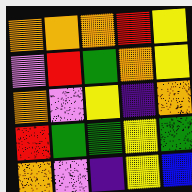[["orange", "orange", "orange", "red", "yellow"], ["violet", "red", "green", "orange", "yellow"], ["orange", "violet", "yellow", "indigo", "orange"], ["red", "green", "green", "yellow", "green"], ["orange", "violet", "indigo", "yellow", "blue"]]